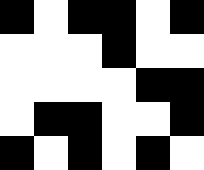[["black", "white", "black", "black", "white", "black"], ["white", "white", "white", "black", "white", "white"], ["white", "white", "white", "white", "black", "black"], ["white", "black", "black", "white", "white", "black"], ["black", "white", "black", "white", "black", "white"]]